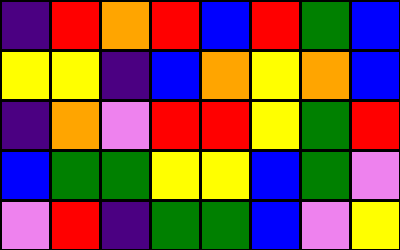[["indigo", "red", "orange", "red", "blue", "red", "green", "blue"], ["yellow", "yellow", "indigo", "blue", "orange", "yellow", "orange", "blue"], ["indigo", "orange", "violet", "red", "red", "yellow", "green", "red"], ["blue", "green", "green", "yellow", "yellow", "blue", "green", "violet"], ["violet", "red", "indigo", "green", "green", "blue", "violet", "yellow"]]